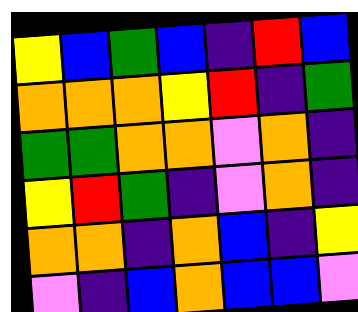[["yellow", "blue", "green", "blue", "indigo", "red", "blue"], ["orange", "orange", "orange", "yellow", "red", "indigo", "green"], ["green", "green", "orange", "orange", "violet", "orange", "indigo"], ["yellow", "red", "green", "indigo", "violet", "orange", "indigo"], ["orange", "orange", "indigo", "orange", "blue", "indigo", "yellow"], ["violet", "indigo", "blue", "orange", "blue", "blue", "violet"]]